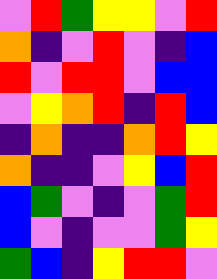[["violet", "red", "green", "yellow", "yellow", "violet", "red"], ["orange", "indigo", "violet", "red", "violet", "indigo", "blue"], ["red", "violet", "red", "red", "violet", "blue", "blue"], ["violet", "yellow", "orange", "red", "indigo", "red", "blue"], ["indigo", "orange", "indigo", "indigo", "orange", "red", "yellow"], ["orange", "indigo", "indigo", "violet", "yellow", "blue", "red"], ["blue", "green", "violet", "indigo", "violet", "green", "red"], ["blue", "violet", "indigo", "violet", "violet", "green", "yellow"], ["green", "blue", "indigo", "yellow", "red", "red", "violet"]]